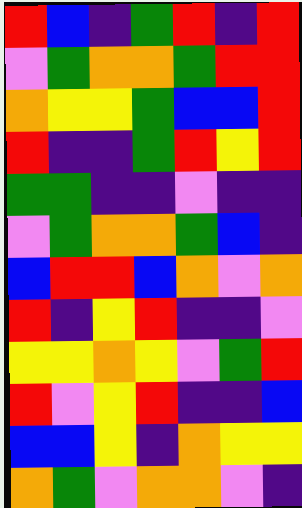[["red", "blue", "indigo", "green", "red", "indigo", "red"], ["violet", "green", "orange", "orange", "green", "red", "red"], ["orange", "yellow", "yellow", "green", "blue", "blue", "red"], ["red", "indigo", "indigo", "green", "red", "yellow", "red"], ["green", "green", "indigo", "indigo", "violet", "indigo", "indigo"], ["violet", "green", "orange", "orange", "green", "blue", "indigo"], ["blue", "red", "red", "blue", "orange", "violet", "orange"], ["red", "indigo", "yellow", "red", "indigo", "indigo", "violet"], ["yellow", "yellow", "orange", "yellow", "violet", "green", "red"], ["red", "violet", "yellow", "red", "indigo", "indigo", "blue"], ["blue", "blue", "yellow", "indigo", "orange", "yellow", "yellow"], ["orange", "green", "violet", "orange", "orange", "violet", "indigo"]]